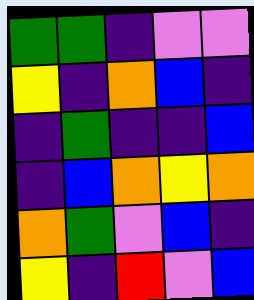[["green", "green", "indigo", "violet", "violet"], ["yellow", "indigo", "orange", "blue", "indigo"], ["indigo", "green", "indigo", "indigo", "blue"], ["indigo", "blue", "orange", "yellow", "orange"], ["orange", "green", "violet", "blue", "indigo"], ["yellow", "indigo", "red", "violet", "blue"]]